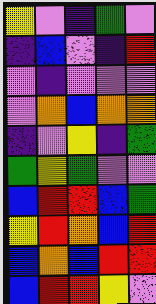[["yellow", "violet", "indigo", "green", "violet"], ["indigo", "blue", "violet", "indigo", "red"], ["violet", "indigo", "violet", "violet", "violet"], ["violet", "orange", "blue", "orange", "orange"], ["indigo", "violet", "yellow", "indigo", "green"], ["green", "yellow", "green", "violet", "violet"], ["blue", "red", "red", "blue", "green"], ["yellow", "red", "orange", "blue", "red"], ["blue", "orange", "blue", "red", "red"], ["blue", "red", "red", "yellow", "violet"]]